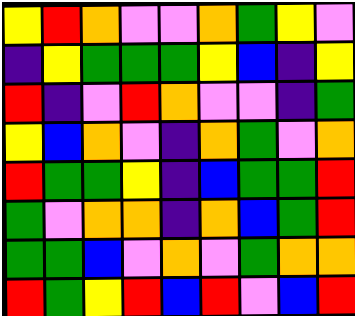[["yellow", "red", "orange", "violet", "violet", "orange", "green", "yellow", "violet"], ["indigo", "yellow", "green", "green", "green", "yellow", "blue", "indigo", "yellow"], ["red", "indigo", "violet", "red", "orange", "violet", "violet", "indigo", "green"], ["yellow", "blue", "orange", "violet", "indigo", "orange", "green", "violet", "orange"], ["red", "green", "green", "yellow", "indigo", "blue", "green", "green", "red"], ["green", "violet", "orange", "orange", "indigo", "orange", "blue", "green", "red"], ["green", "green", "blue", "violet", "orange", "violet", "green", "orange", "orange"], ["red", "green", "yellow", "red", "blue", "red", "violet", "blue", "red"]]